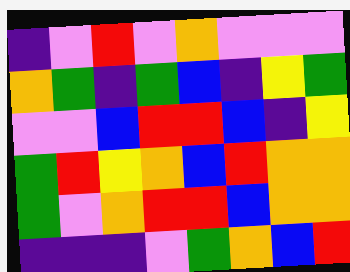[["indigo", "violet", "red", "violet", "orange", "violet", "violet", "violet"], ["orange", "green", "indigo", "green", "blue", "indigo", "yellow", "green"], ["violet", "violet", "blue", "red", "red", "blue", "indigo", "yellow"], ["green", "red", "yellow", "orange", "blue", "red", "orange", "orange"], ["green", "violet", "orange", "red", "red", "blue", "orange", "orange"], ["indigo", "indigo", "indigo", "violet", "green", "orange", "blue", "red"]]